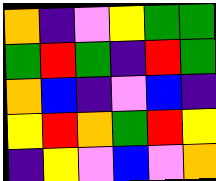[["orange", "indigo", "violet", "yellow", "green", "green"], ["green", "red", "green", "indigo", "red", "green"], ["orange", "blue", "indigo", "violet", "blue", "indigo"], ["yellow", "red", "orange", "green", "red", "yellow"], ["indigo", "yellow", "violet", "blue", "violet", "orange"]]